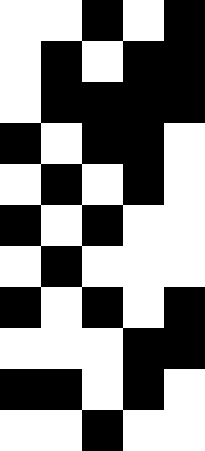[["white", "white", "black", "white", "black"], ["white", "black", "white", "black", "black"], ["white", "black", "black", "black", "black"], ["black", "white", "black", "black", "white"], ["white", "black", "white", "black", "white"], ["black", "white", "black", "white", "white"], ["white", "black", "white", "white", "white"], ["black", "white", "black", "white", "black"], ["white", "white", "white", "black", "black"], ["black", "black", "white", "black", "white"], ["white", "white", "black", "white", "white"]]